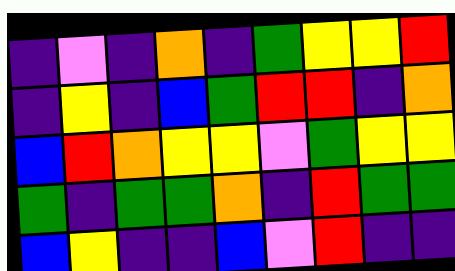[["indigo", "violet", "indigo", "orange", "indigo", "green", "yellow", "yellow", "red"], ["indigo", "yellow", "indigo", "blue", "green", "red", "red", "indigo", "orange"], ["blue", "red", "orange", "yellow", "yellow", "violet", "green", "yellow", "yellow"], ["green", "indigo", "green", "green", "orange", "indigo", "red", "green", "green"], ["blue", "yellow", "indigo", "indigo", "blue", "violet", "red", "indigo", "indigo"]]